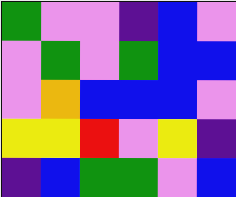[["green", "violet", "violet", "indigo", "blue", "violet"], ["violet", "green", "violet", "green", "blue", "blue"], ["violet", "orange", "blue", "blue", "blue", "violet"], ["yellow", "yellow", "red", "violet", "yellow", "indigo"], ["indigo", "blue", "green", "green", "violet", "blue"]]